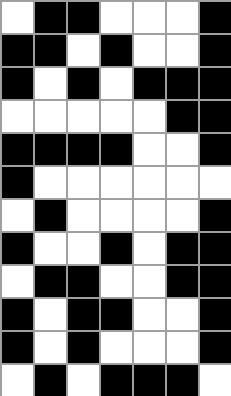[["white", "black", "black", "white", "white", "white", "black"], ["black", "black", "white", "black", "white", "white", "black"], ["black", "white", "black", "white", "black", "black", "black"], ["white", "white", "white", "white", "white", "black", "black"], ["black", "black", "black", "black", "white", "white", "black"], ["black", "white", "white", "white", "white", "white", "white"], ["white", "black", "white", "white", "white", "white", "black"], ["black", "white", "white", "black", "white", "black", "black"], ["white", "black", "black", "white", "white", "black", "black"], ["black", "white", "black", "black", "white", "white", "black"], ["black", "white", "black", "white", "white", "white", "black"], ["white", "black", "white", "black", "black", "black", "white"]]